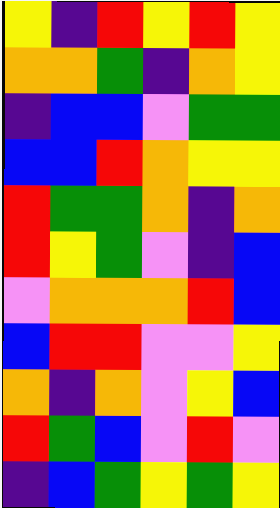[["yellow", "indigo", "red", "yellow", "red", "yellow"], ["orange", "orange", "green", "indigo", "orange", "yellow"], ["indigo", "blue", "blue", "violet", "green", "green"], ["blue", "blue", "red", "orange", "yellow", "yellow"], ["red", "green", "green", "orange", "indigo", "orange"], ["red", "yellow", "green", "violet", "indigo", "blue"], ["violet", "orange", "orange", "orange", "red", "blue"], ["blue", "red", "red", "violet", "violet", "yellow"], ["orange", "indigo", "orange", "violet", "yellow", "blue"], ["red", "green", "blue", "violet", "red", "violet"], ["indigo", "blue", "green", "yellow", "green", "yellow"]]